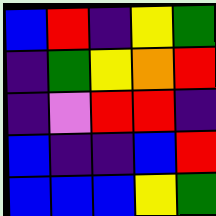[["blue", "red", "indigo", "yellow", "green"], ["indigo", "green", "yellow", "orange", "red"], ["indigo", "violet", "red", "red", "indigo"], ["blue", "indigo", "indigo", "blue", "red"], ["blue", "blue", "blue", "yellow", "green"]]